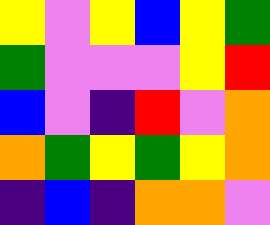[["yellow", "violet", "yellow", "blue", "yellow", "green"], ["green", "violet", "violet", "violet", "yellow", "red"], ["blue", "violet", "indigo", "red", "violet", "orange"], ["orange", "green", "yellow", "green", "yellow", "orange"], ["indigo", "blue", "indigo", "orange", "orange", "violet"]]